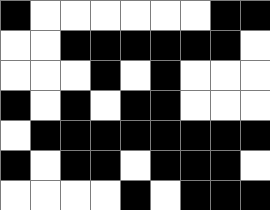[["black", "white", "white", "white", "white", "white", "white", "black", "black"], ["white", "white", "black", "black", "black", "black", "black", "black", "white"], ["white", "white", "white", "black", "white", "black", "white", "white", "white"], ["black", "white", "black", "white", "black", "black", "white", "white", "white"], ["white", "black", "black", "black", "black", "black", "black", "black", "black"], ["black", "white", "black", "black", "white", "black", "black", "black", "white"], ["white", "white", "white", "white", "black", "white", "black", "black", "black"]]